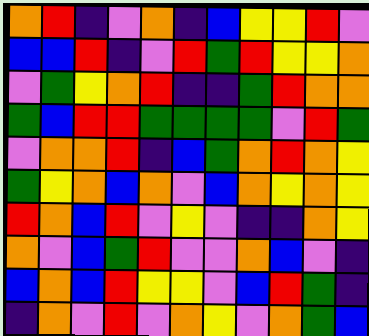[["orange", "red", "indigo", "violet", "orange", "indigo", "blue", "yellow", "yellow", "red", "violet"], ["blue", "blue", "red", "indigo", "violet", "red", "green", "red", "yellow", "yellow", "orange"], ["violet", "green", "yellow", "orange", "red", "indigo", "indigo", "green", "red", "orange", "orange"], ["green", "blue", "red", "red", "green", "green", "green", "green", "violet", "red", "green"], ["violet", "orange", "orange", "red", "indigo", "blue", "green", "orange", "red", "orange", "yellow"], ["green", "yellow", "orange", "blue", "orange", "violet", "blue", "orange", "yellow", "orange", "yellow"], ["red", "orange", "blue", "red", "violet", "yellow", "violet", "indigo", "indigo", "orange", "yellow"], ["orange", "violet", "blue", "green", "red", "violet", "violet", "orange", "blue", "violet", "indigo"], ["blue", "orange", "blue", "red", "yellow", "yellow", "violet", "blue", "red", "green", "indigo"], ["indigo", "orange", "violet", "red", "violet", "orange", "yellow", "violet", "orange", "green", "blue"]]